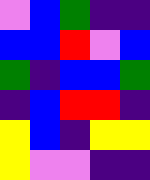[["violet", "blue", "green", "indigo", "indigo"], ["blue", "blue", "red", "violet", "blue"], ["green", "indigo", "blue", "blue", "green"], ["indigo", "blue", "red", "red", "indigo"], ["yellow", "blue", "indigo", "yellow", "yellow"], ["yellow", "violet", "violet", "indigo", "indigo"]]